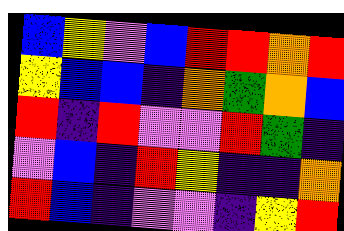[["blue", "yellow", "violet", "blue", "red", "red", "orange", "red"], ["yellow", "blue", "blue", "indigo", "orange", "green", "orange", "blue"], ["red", "indigo", "red", "violet", "violet", "red", "green", "indigo"], ["violet", "blue", "indigo", "red", "yellow", "indigo", "indigo", "orange"], ["red", "blue", "indigo", "violet", "violet", "indigo", "yellow", "red"]]